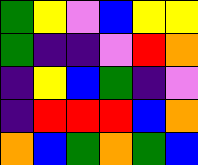[["green", "yellow", "violet", "blue", "yellow", "yellow"], ["green", "indigo", "indigo", "violet", "red", "orange"], ["indigo", "yellow", "blue", "green", "indigo", "violet"], ["indigo", "red", "red", "red", "blue", "orange"], ["orange", "blue", "green", "orange", "green", "blue"]]